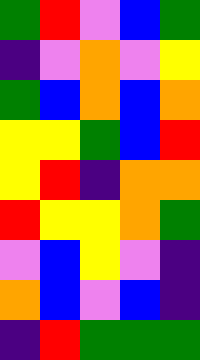[["green", "red", "violet", "blue", "green"], ["indigo", "violet", "orange", "violet", "yellow"], ["green", "blue", "orange", "blue", "orange"], ["yellow", "yellow", "green", "blue", "red"], ["yellow", "red", "indigo", "orange", "orange"], ["red", "yellow", "yellow", "orange", "green"], ["violet", "blue", "yellow", "violet", "indigo"], ["orange", "blue", "violet", "blue", "indigo"], ["indigo", "red", "green", "green", "green"]]